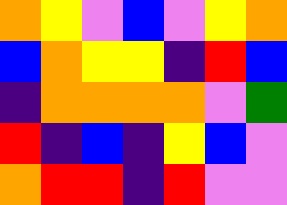[["orange", "yellow", "violet", "blue", "violet", "yellow", "orange"], ["blue", "orange", "yellow", "yellow", "indigo", "red", "blue"], ["indigo", "orange", "orange", "orange", "orange", "violet", "green"], ["red", "indigo", "blue", "indigo", "yellow", "blue", "violet"], ["orange", "red", "red", "indigo", "red", "violet", "violet"]]